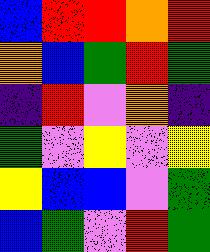[["blue", "red", "red", "orange", "red"], ["orange", "blue", "green", "red", "green"], ["indigo", "red", "violet", "orange", "indigo"], ["green", "violet", "yellow", "violet", "yellow"], ["yellow", "blue", "blue", "violet", "green"], ["blue", "green", "violet", "red", "green"]]